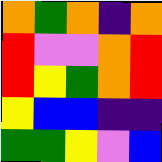[["orange", "green", "orange", "indigo", "orange"], ["red", "violet", "violet", "orange", "red"], ["red", "yellow", "green", "orange", "red"], ["yellow", "blue", "blue", "indigo", "indigo"], ["green", "green", "yellow", "violet", "blue"]]